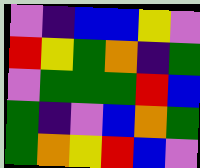[["violet", "indigo", "blue", "blue", "yellow", "violet"], ["red", "yellow", "green", "orange", "indigo", "green"], ["violet", "green", "green", "green", "red", "blue"], ["green", "indigo", "violet", "blue", "orange", "green"], ["green", "orange", "yellow", "red", "blue", "violet"]]